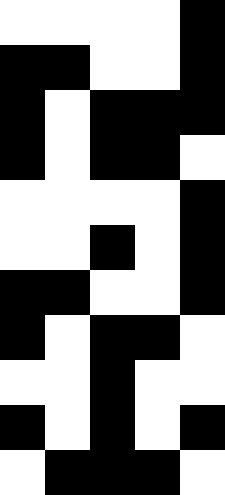[["white", "white", "white", "white", "black"], ["black", "black", "white", "white", "black"], ["black", "white", "black", "black", "black"], ["black", "white", "black", "black", "white"], ["white", "white", "white", "white", "black"], ["white", "white", "black", "white", "black"], ["black", "black", "white", "white", "black"], ["black", "white", "black", "black", "white"], ["white", "white", "black", "white", "white"], ["black", "white", "black", "white", "black"], ["white", "black", "black", "black", "white"]]